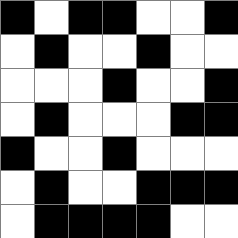[["black", "white", "black", "black", "white", "white", "black"], ["white", "black", "white", "white", "black", "white", "white"], ["white", "white", "white", "black", "white", "white", "black"], ["white", "black", "white", "white", "white", "black", "black"], ["black", "white", "white", "black", "white", "white", "white"], ["white", "black", "white", "white", "black", "black", "black"], ["white", "black", "black", "black", "black", "white", "white"]]